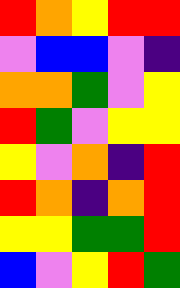[["red", "orange", "yellow", "red", "red"], ["violet", "blue", "blue", "violet", "indigo"], ["orange", "orange", "green", "violet", "yellow"], ["red", "green", "violet", "yellow", "yellow"], ["yellow", "violet", "orange", "indigo", "red"], ["red", "orange", "indigo", "orange", "red"], ["yellow", "yellow", "green", "green", "red"], ["blue", "violet", "yellow", "red", "green"]]